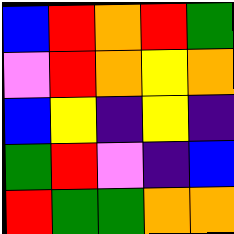[["blue", "red", "orange", "red", "green"], ["violet", "red", "orange", "yellow", "orange"], ["blue", "yellow", "indigo", "yellow", "indigo"], ["green", "red", "violet", "indigo", "blue"], ["red", "green", "green", "orange", "orange"]]